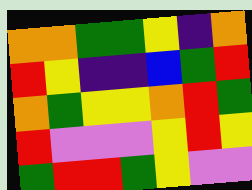[["orange", "orange", "green", "green", "yellow", "indigo", "orange"], ["red", "yellow", "indigo", "indigo", "blue", "green", "red"], ["orange", "green", "yellow", "yellow", "orange", "red", "green"], ["red", "violet", "violet", "violet", "yellow", "red", "yellow"], ["green", "red", "red", "green", "yellow", "violet", "violet"]]